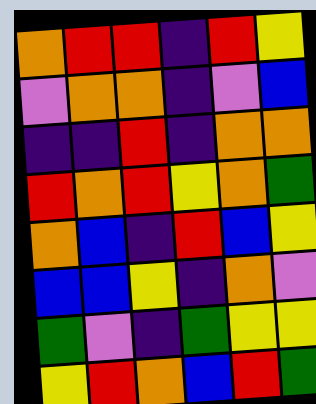[["orange", "red", "red", "indigo", "red", "yellow"], ["violet", "orange", "orange", "indigo", "violet", "blue"], ["indigo", "indigo", "red", "indigo", "orange", "orange"], ["red", "orange", "red", "yellow", "orange", "green"], ["orange", "blue", "indigo", "red", "blue", "yellow"], ["blue", "blue", "yellow", "indigo", "orange", "violet"], ["green", "violet", "indigo", "green", "yellow", "yellow"], ["yellow", "red", "orange", "blue", "red", "green"]]